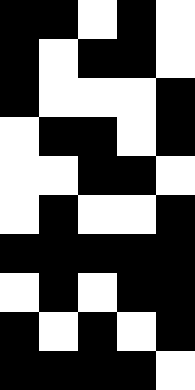[["black", "black", "white", "black", "white"], ["black", "white", "black", "black", "white"], ["black", "white", "white", "white", "black"], ["white", "black", "black", "white", "black"], ["white", "white", "black", "black", "white"], ["white", "black", "white", "white", "black"], ["black", "black", "black", "black", "black"], ["white", "black", "white", "black", "black"], ["black", "white", "black", "white", "black"], ["black", "black", "black", "black", "white"]]